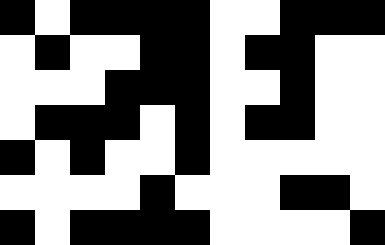[["black", "white", "black", "black", "black", "black", "white", "white", "black", "black", "black"], ["white", "black", "white", "white", "black", "black", "white", "black", "black", "white", "white"], ["white", "white", "white", "black", "black", "black", "white", "white", "black", "white", "white"], ["white", "black", "black", "black", "white", "black", "white", "black", "black", "white", "white"], ["black", "white", "black", "white", "white", "black", "white", "white", "white", "white", "white"], ["white", "white", "white", "white", "black", "white", "white", "white", "black", "black", "white"], ["black", "white", "black", "black", "black", "black", "white", "white", "white", "white", "black"]]